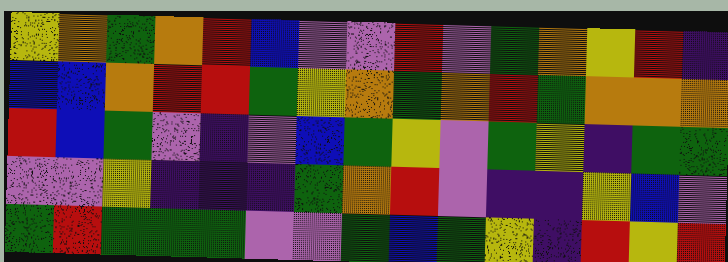[["yellow", "orange", "green", "orange", "red", "blue", "violet", "violet", "red", "violet", "green", "orange", "yellow", "red", "indigo"], ["blue", "blue", "orange", "red", "red", "green", "yellow", "orange", "green", "orange", "red", "green", "orange", "orange", "orange"], ["red", "blue", "green", "violet", "indigo", "violet", "blue", "green", "yellow", "violet", "green", "yellow", "indigo", "green", "green"], ["violet", "violet", "yellow", "indigo", "indigo", "indigo", "green", "orange", "red", "violet", "indigo", "indigo", "yellow", "blue", "violet"], ["green", "red", "green", "green", "green", "violet", "violet", "green", "blue", "green", "yellow", "indigo", "red", "yellow", "red"]]